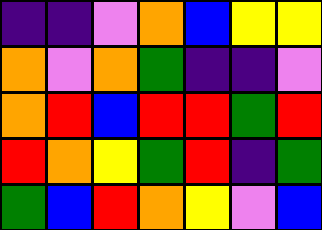[["indigo", "indigo", "violet", "orange", "blue", "yellow", "yellow"], ["orange", "violet", "orange", "green", "indigo", "indigo", "violet"], ["orange", "red", "blue", "red", "red", "green", "red"], ["red", "orange", "yellow", "green", "red", "indigo", "green"], ["green", "blue", "red", "orange", "yellow", "violet", "blue"]]